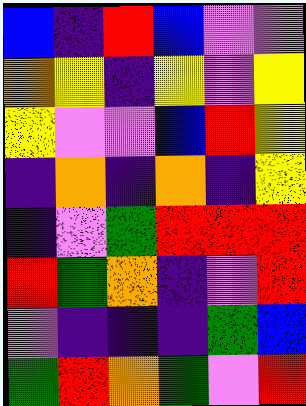[["blue", "indigo", "red", "blue", "violet", "violet"], ["orange", "yellow", "indigo", "yellow", "violet", "yellow"], ["yellow", "violet", "violet", "blue", "red", "yellow"], ["indigo", "orange", "indigo", "orange", "indigo", "yellow"], ["indigo", "violet", "green", "red", "red", "red"], ["red", "green", "orange", "indigo", "violet", "red"], ["violet", "indigo", "indigo", "indigo", "green", "blue"], ["green", "red", "orange", "green", "violet", "red"]]